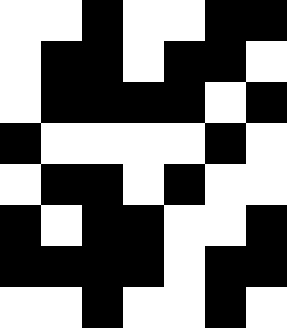[["white", "white", "black", "white", "white", "black", "black"], ["white", "black", "black", "white", "black", "black", "white"], ["white", "black", "black", "black", "black", "white", "black"], ["black", "white", "white", "white", "white", "black", "white"], ["white", "black", "black", "white", "black", "white", "white"], ["black", "white", "black", "black", "white", "white", "black"], ["black", "black", "black", "black", "white", "black", "black"], ["white", "white", "black", "white", "white", "black", "white"]]